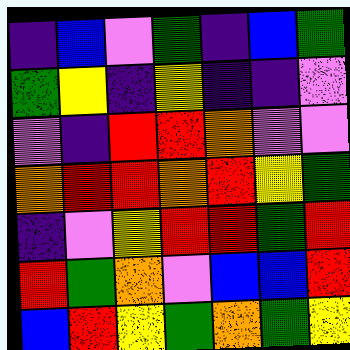[["indigo", "blue", "violet", "green", "indigo", "blue", "green"], ["green", "yellow", "indigo", "yellow", "indigo", "indigo", "violet"], ["violet", "indigo", "red", "red", "orange", "violet", "violet"], ["orange", "red", "red", "orange", "red", "yellow", "green"], ["indigo", "violet", "yellow", "red", "red", "green", "red"], ["red", "green", "orange", "violet", "blue", "blue", "red"], ["blue", "red", "yellow", "green", "orange", "green", "yellow"]]